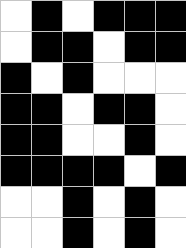[["white", "black", "white", "black", "black", "black"], ["white", "black", "black", "white", "black", "black"], ["black", "white", "black", "white", "white", "white"], ["black", "black", "white", "black", "black", "white"], ["black", "black", "white", "white", "black", "white"], ["black", "black", "black", "black", "white", "black"], ["white", "white", "black", "white", "black", "white"], ["white", "white", "black", "white", "black", "white"]]